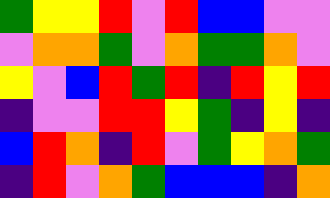[["green", "yellow", "yellow", "red", "violet", "red", "blue", "blue", "violet", "violet"], ["violet", "orange", "orange", "green", "violet", "orange", "green", "green", "orange", "violet"], ["yellow", "violet", "blue", "red", "green", "red", "indigo", "red", "yellow", "red"], ["indigo", "violet", "violet", "red", "red", "yellow", "green", "indigo", "yellow", "indigo"], ["blue", "red", "orange", "indigo", "red", "violet", "green", "yellow", "orange", "green"], ["indigo", "red", "violet", "orange", "green", "blue", "blue", "blue", "indigo", "orange"]]